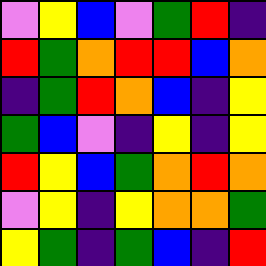[["violet", "yellow", "blue", "violet", "green", "red", "indigo"], ["red", "green", "orange", "red", "red", "blue", "orange"], ["indigo", "green", "red", "orange", "blue", "indigo", "yellow"], ["green", "blue", "violet", "indigo", "yellow", "indigo", "yellow"], ["red", "yellow", "blue", "green", "orange", "red", "orange"], ["violet", "yellow", "indigo", "yellow", "orange", "orange", "green"], ["yellow", "green", "indigo", "green", "blue", "indigo", "red"]]